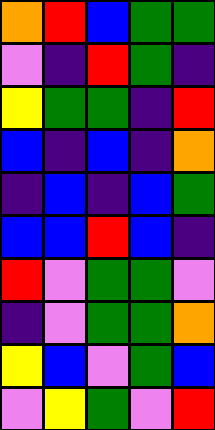[["orange", "red", "blue", "green", "green"], ["violet", "indigo", "red", "green", "indigo"], ["yellow", "green", "green", "indigo", "red"], ["blue", "indigo", "blue", "indigo", "orange"], ["indigo", "blue", "indigo", "blue", "green"], ["blue", "blue", "red", "blue", "indigo"], ["red", "violet", "green", "green", "violet"], ["indigo", "violet", "green", "green", "orange"], ["yellow", "blue", "violet", "green", "blue"], ["violet", "yellow", "green", "violet", "red"]]